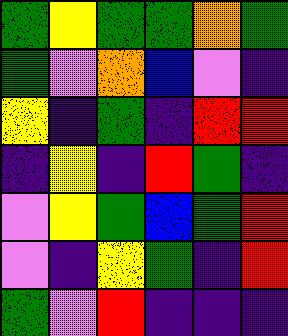[["green", "yellow", "green", "green", "orange", "green"], ["green", "violet", "orange", "blue", "violet", "indigo"], ["yellow", "indigo", "green", "indigo", "red", "red"], ["indigo", "yellow", "indigo", "red", "green", "indigo"], ["violet", "yellow", "green", "blue", "green", "red"], ["violet", "indigo", "yellow", "green", "indigo", "red"], ["green", "violet", "red", "indigo", "indigo", "indigo"]]